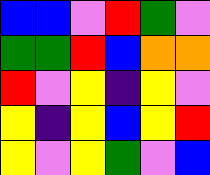[["blue", "blue", "violet", "red", "green", "violet"], ["green", "green", "red", "blue", "orange", "orange"], ["red", "violet", "yellow", "indigo", "yellow", "violet"], ["yellow", "indigo", "yellow", "blue", "yellow", "red"], ["yellow", "violet", "yellow", "green", "violet", "blue"]]